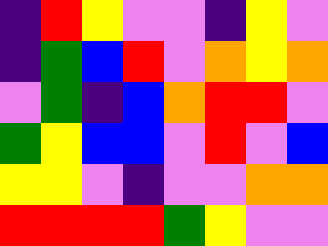[["indigo", "red", "yellow", "violet", "violet", "indigo", "yellow", "violet"], ["indigo", "green", "blue", "red", "violet", "orange", "yellow", "orange"], ["violet", "green", "indigo", "blue", "orange", "red", "red", "violet"], ["green", "yellow", "blue", "blue", "violet", "red", "violet", "blue"], ["yellow", "yellow", "violet", "indigo", "violet", "violet", "orange", "orange"], ["red", "red", "red", "red", "green", "yellow", "violet", "violet"]]